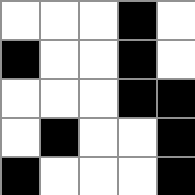[["white", "white", "white", "black", "white"], ["black", "white", "white", "black", "white"], ["white", "white", "white", "black", "black"], ["white", "black", "white", "white", "black"], ["black", "white", "white", "white", "black"]]